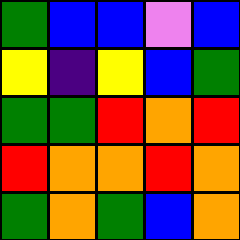[["green", "blue", "blue", "violet", "blue"], ["yellow", "indigo", "yellow", "blue", "green"], ["green", "green", "red", "orange", "red"], ["red", "orange", "orange", "red", "orange"], ["green", "orange", "green", "blue", "orange"]]